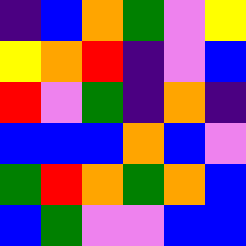[["indigo", "blue", "orange", "green", "violet", "yellow"], ["yellow", "orange", "red", "indigo", "violet", "blue"], ["red", "violet", "green", "indigo", "orange", "indigo"], ["blue", "blue", "blue", "orange", "blue", "violet"], ["green", "red", "orange", "green", "orange", "blue"], ["blue", "green", "violet", "violet", "blue", "blue"]]